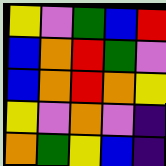[["yellow", "violet", "green", "blue", "red"], ["blue", "orange", "red", "green", "violet"], ["blue", "orange", "red", "orange", "yellow"], ["yellow", "violet", "orange", "violet", "indigo"], ["orange", "green", "yellow", "blue", "indigo"]]